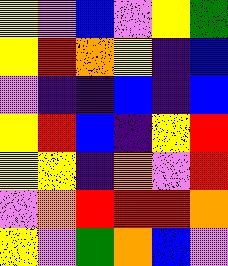[["yellow", "violet", "blue", "violet", "yellow", "green"], ["yellow", "red", "orange", "yellow", "indigo", "blue"], ["violet", "indigo", "indigo", "blue", "indigo", "blue"], ["yellow", "red", "blue", "indigo", "yellow", "red"], ["yellow", "yellow", "indigo", "orange", "violet", "red"], ["violet", "orange", "red", "red", "red", "orange"], ["yellow", "violet", "green", "orange", "blue", "violet"]]